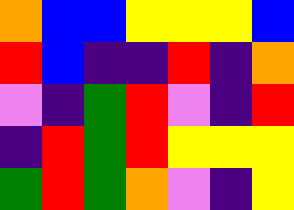[["orange", "blue", "blue", "yellow", "yellow", "yellow", "blue"], ["red", "blue", "indigo", "indigo", "red", "indigo", "orange"], ["violet", "indigo", "green", "red", "violet", "indigo", "red"], ["indigo", "red", "green", "red", "yellow", "yellow", "yellow"], ["green", "red", "green", "orange", "violet", "indigo", "yellow"]]